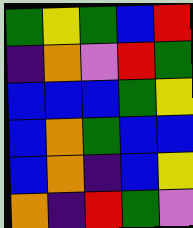[["green", "yellow", "green", "blue", "red"], ["indigo", "orange", "violet", "red", "green"], ["blue", "blue", "blue", "green", "yellow"], ["blue", "orange", "green", "blue", "blue"], ["blue", "orange", "indigo", "blue", "yellow"], ["orange", "indigo", "red", "green", "violet"]]